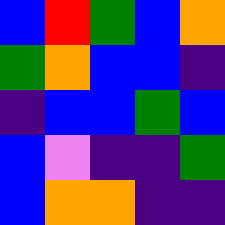[["blue", "red", "green", "blue", "orange"], ["green", "orange", "blue", "blue", "indigo"], ["indigo", "blue", "blue", "green", "blue"], ["blue", "violet", "indigo", "indigo", "green"], ["blue", "orange", "orange", "indigo", "indigo"]]